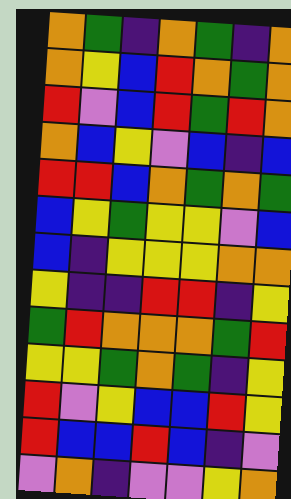[["orange", "green", "indigo", "orange", "green", "indigo", "orange"], ["orange", "yellow", "blue", "red", "orange", "green", "orange"], ["red", "violet", "blue", "red", "green", "red", "orange"], ["orange", "blue", "yellow", "violet", "blue", "indigo", "blue"], ["red", "red", "blue", "orange", "green", "orange", "green"], ["blue", "yellow", "green", "yellow", "yellow", "violet", "blue"], ["blue", "indigo", "yellow", "yellow", "yellow", "orange", "orange"], ["yellow", "indigo", "indigo", "red", "red", "indigo", "yellow"], ["green", "red", "orange", "orange", "orange", "green", "red"], ["yellow", "yellow", "green", "orange", "green", "indigo", "yellow"], ["red", "violet", "yellow", "blue", "blue", "red", "yellow"], ["red", "blue", "blue", "red", "blue", "indigo", "violet"], ["violet", "orange", "indigo", "violet", "violet", "yellow", "orange"]]